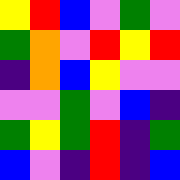[["yellow", "red", "blue", "violet", "green", "violet"], ["green", "orange", "violet", "red", "yellow", "red"], ["indigo", "orange", "blue", "yellow", "violet", "violet"], ["violet", "violet", "green", "violet", "blue", "indigo"], ["green", "yellow", "green", "red", "indigo", "green"], ["blue", "violet", "indigo", "red", "indigo", "blue"]]